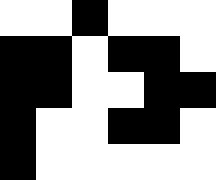[["white", "white", "black", "white", "white", "white"], ["black", "black", "white", "black", "black", "white"], ["black", "black", "white", "white", "black", "black"], ["black", "white", "white", "black", "black", "white"], ["black", "white", "white", "white", "white", "white"]]